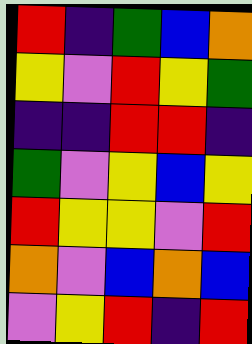[["red", "indigo", "green", "blue", "orange"], ["yellow", "violet", "red", "yellow", "green"], ["indigo", "indigo", "red", "red", "indigo"], ["green", "violet", "yellow", "blue", "yellow"], ["red", "yellow", "yellow", "violet", "red"], ["orange", "violet", "blue", "orange", "blue"], ["violet", "yellow", "red", "indigo", "red"]]